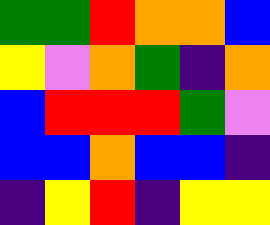[["green", "green", "red", "orange", "orange", "blue"], ["yellow", "violet", "orange", "green", "indigo", "orange"], ["blue", "red", "red", "red", "green", "violet"], ["blue", "blue", "orange", "blue", "blue", "indigo"], ["indigo", "yellow", "red", "indigo", "yellow", "yellow"]]